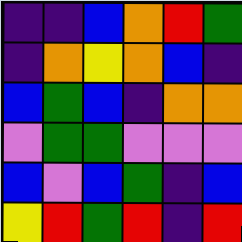[["indigo", "indigo", "blue", "orange", "red", "green"], ["indigo", "orange", "yellow", "orange", "blue", "indigo"], ["blue", "green", "blue", "indigo", "orange", "orange"], ["violet", "green", "green", "violet", "violet", "violet"], ["blue", "violet", "blue", "green", "indigo", "blue"], ["yellow", "red", "green", "red", "indigo", "red"]]